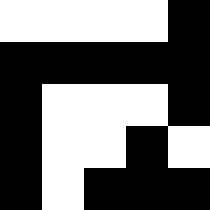[["white", "white", "white", "white", "black"], ["black", "black", "black", "black", "black"], ["black", "white", "white", "white", "black"], ["black", "white", "white", "black", "white"], ["black", "white", "black", "black", "black"]]